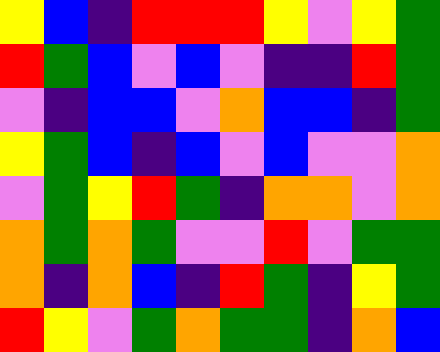[["yellow", "blue", "indigo", "red", "red", "red", "yellow", "violet", "yellow", "green"], ["red", "green", "blue", "violet", "blue", "violet", "indigo", "indigo", "red", "green"], ["violet", "indigo", "blue", "blue", "violet", "orange", "blue", "blue", "indigo", "green"], ["yellow", "green", "blue", "indigo", "blue", "violet", "blue", "violet", "violet", "orange"], ["violet", "green", "yellow", "red", "green", "indigo", "orange", "orange", "violet", "orange"], ["orange", "green", "orange", "green", "violet", "violet", "red", "violet", "green", "green"], ["orange", "indigo", "orange", "blue", "indigo", "red", "green", "indigo", "yellow", "green"], ["red", "yellow", "violet", "green", "orange", "green", "green", "indigo", "orange", "blue"]]